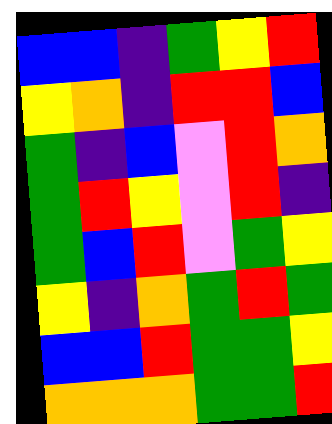[["blue", "blue", "indigo", "green", "yellow", "red"], ["yellow", "orange", "indigo", "red", "red", "blue"], ["green", "indigo", "blue", "violet", "red", "orange"], ["green", "red", "yellow", "violet", "red", "indigo"], ["green", "blue", "red", "violet", "green", "yellow"], ["yellow", "indigo", "orange", "green", "red", "green"], ["blue", "blue", "red", "green", "green", "yellow"], ["orange", "orange", "orange", "green", "green", "red"]]